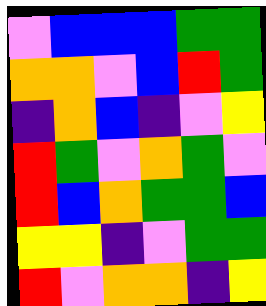[["violet", "blue", "blue", "blue", "green", "green"], ["orange", "orange", "violet", "blue", "red", "green"], ["indigo", "orange", "blue", "indigo", "violet", "yellow"], ["red", "green", "violet", "orange", "green", "violet"], ["red", "blue", "orange", "green", "green", "blue"], ["yellow", "yellow", "indigo", "violet", "green", "green"], ["red", "violet", "orange", "orange", "indigo", "yellow"]]